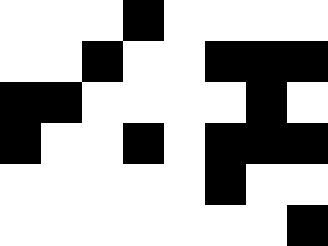[["white", "white", "white", "black", "white", "white", "white", "white"], ["white", "white", "black", "white", "white", "black", "black", "black"], ["black", "black", "white", "white", "white", "white", "black", "white"], ["black", "white", "white", "black", "white", "black", "black", "black"], ["white", "white", "white", "white", "white", "black", "white", "white"], ["white", "white", "white", "white", "white", "white", "white", "black"]]